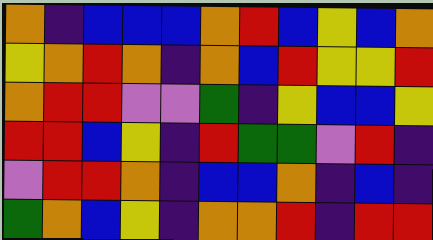[["orange", "indigo", "blue", "blue", "blue", "orange", "red", "blue", "yellow", "blue", "orange"], ["yellow", "orange", "red", "orange", "indigo", "orange", "blue", "red", "yellow", "yellow", "red"], ["orange", "red", "red", "violet", "violet", "green", "indigo", "yellow", "blue", "blue", "yellow"], ["red", "red", "blue", "yellow", "indigo", "red", "green", "green", "violet", "red", "indigo"], ["violet", "red", "red", "orange", "indigo", "blue", "blue", "orange", "indigo", "blue", "indigo"], ["green", "orange", "blue", "yellow", "indigo", "orange", "orange", "red", "indigo", "red", "red"]]